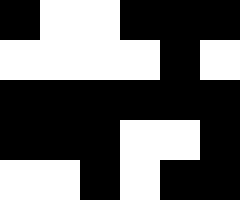[["black", "white", "white", "black", "black", "black"], ["white", "white", "white", "white", "black", "white"], ["black", "black", "black", "black", "black", "black"], ["black", "black", "black", "white", "white", "black"], ["white", "white", "black", "white", "black", "black"]]